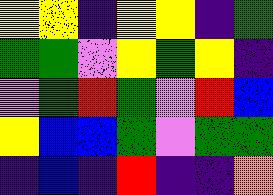[["yellow", "yellow", "indigo", "yellow", "yellow", "indigo", "green"], ["green", "green", "violet", "yellow", "green", "yellow", "indigo"], ["violet", "green", "red", "green", "violet", "red", "blue"], ["yellow", "blue", "blue", "green", "violet", "green", "green"], ["indigo", "blue", "indigo", "red", "indigo", "indigo", "orange"]]